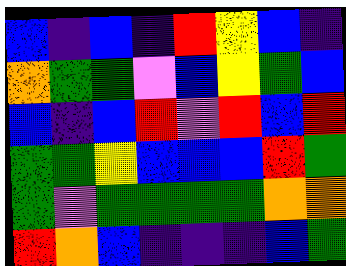[["blue", "indigo", "blue", "indigo", "red", "yellow", "blue", "indigo"], ["orange", "green", "green", "violet", "blue", "yellow", "green", "blue"], ["blue", "indigo", "blue", "red", "violet", "red", "blue", "red"], ["green", "green", "yellow", "blue", "blue", "blue", "red", "green"], ["green", "violet", "green", "green", "green", "green", "orange", "orange"], ["red", "orange", "blue", "indigo", "indigo", "indigo", "blue", "green"]]